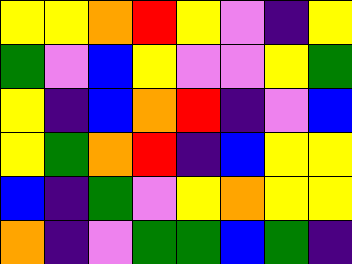[["yellow", "yellow", "orange", "red", "yellow", "violet", "indigo", "yellow"], ["green", "violet", "blue", "yellow", "violet", "violet", "yellow", "green"], ["yellow", "indigo", "blue", "orange", "red", "indigo", "violet", "blue"], ["yellow", "green", "orange", "red", "indigo", "blue", "yellow", "yellow"], ["blue", "indigo", "green", "violet", "yellow", "orange", "yellow", "yellow"], ["orange", "indigo", "violet", "green", "green", "blue", "green", "indigo"]]